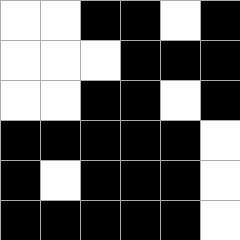[["white", "white", "black", "black", "white", "black"], ["white", "white", "white", "black", "black", "black"], ["white", "white", "black", "black", "white", "black"], ["black", "black", "black", "black", "black", "white"], ["black", "white", "black", "black", "black", "white"], ["black", "black", "black", "black", "black", "white"]]